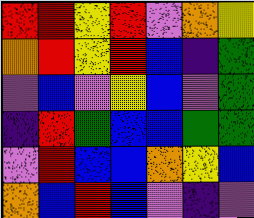[["red", "red", "yellow", "red", "violet", "orange", "yellow"], ["orange", "red", "yellow", "red", "blue", "indigo", "green"], ["violet", "blue", "violet", "yellow", "blue", "violet", "green"], ["indigo", "red", "green", "blue", "blue", "green", "green"], ["violet", "red", "blue", "blue", "orange", "yellow", "blue"], ["orange", "blue", "red", "blue", "violet", "indigo", "violet"]]